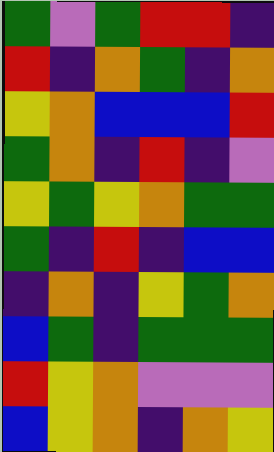[["green", "violet", "green", "red", "red", "indigo"], ["red", "indigo", "orange", "green", "indigo", "orange"], ["yellow", "orange", "blue", "blue", "blue", "red"], ["green", "orange", "indigo", "red", "indigo", "violet"], ["yellow", "green", "yellow", "orange", "green", "green"], ["green", "indigo", "red", "indigo", "blue", "blue"], ["indigo", "orange", "indigo", "yellow", "green", "orange"], ["blue", "green", "indigo", "green", "green", "green"], ["red", "yellow", "orange", "violet", "violet", "violet"], ["blue", "yellow", "orange", "indigo", "orange", "yellow"]]